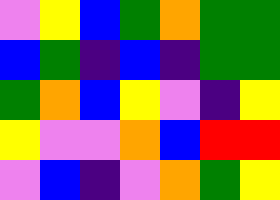[["violet", "yellow", "blue", "green", "orange", "green", "green"], ["blue", "green", "indigo", "blue", "indigo", "green", "green"], ["green", "orange", "blue", "yellow", "violet", "indigo", "yellow"], ["yellow", "violet", "violet", "orange", "blue", "red", "red"], ["violet", "blue", "indigo", "violet", "orange", "green", "yellow"]]